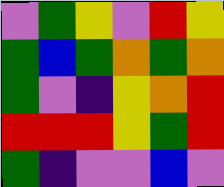[["violet", "green", "yellow", "violet", "red", "yellow"], ["green", "blue", "green", "orange", "green", "orange"], ["green", "violet", "indigo", "yellow", "orange", "red"], ["red", "red", "red", "yellow", "green", "red"], ["green", "indigo", "violet", "violet", "blue", "violet"]]